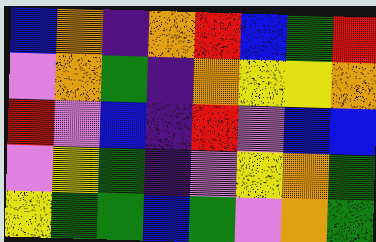[["blue", "orange", "indigo", "orange", "red", "blue", "green", "red"], ["violet", "orange", "green", "indigo", "orange", "yellow", "yellow", "orange"], ["red", "violet", "blue", "indigo", "red", "violet", "blue", "blue"], ["violet", "yellow", "green", "indigo", "violet", "yellow", "orange", "green"], ["yellow", "green", "green", "blue", "green", "violet", "orange", "green"]]